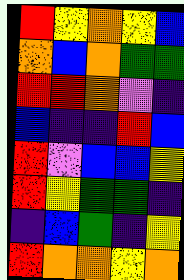[["red", "yellow", "orange", "yellow", "blue"], ["orange", "blue", "orange", "green", "green"], ["red", "red", "orange", "violet", "indigo"], ["blue", "indigo", "indigo", "red", "blue"], ["red", "violet", "blue", "blue", "yellow"], ["red", "yellow", "green", "green", "indigo"], ["indigo", "blue", "green", "indigo", "yellow"], ["red", "orange", "orange", "yellow", "orange"]]